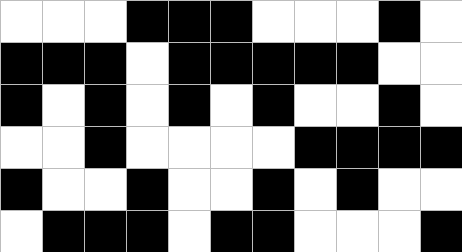[["white", "white", "white", "black", "black", "black", "white", "white", "white", "black", "white"], ["black", "black", "black", "white", "black", "black", "black", "black", "black", "white", "white"], ["black", "white", "black", "white", "black", "white", "black", "white", "white", "black", "white"], ["white", "white", "black", "white", "white", "white", "white", "black", "black", "black", "black"], ["black", "white", "white", "black", "white", "white", "black", "white", "black", "white", "white"], ["white", "black", "black", "black", "white", "black", "black", "white", "white", "white", "black"]]